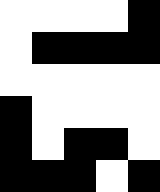[["white", "white", "white", "white", "black"], ["white", "black", "black", "black", "black"], ["white", "white", "white", "white", "white"], ["black", "white", "white", "white", "white"], ["black", "white", "black", "black", "white"], ["black", "black", "black", "white", "black"]]